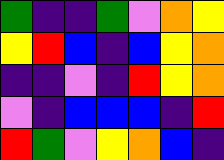[["green", "indigo", "indigo", "green", "violet", "orange", "yellow"], ["yellow", "red", "blue", "indigo", "blue", "yellow", "orange"], ["indigo", "indigo", "violet", "indigo", "red", "yellow", "orange"], ["violet", "indigo", "blue", "blue", "blue", "indigo", "red"], ["red", "green", "violet", "yellow", "orange", "blue", "indigo"]]